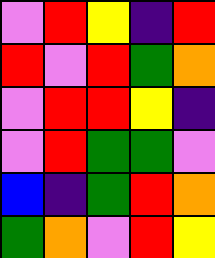[["violet", "red", "yellow", "indigo", "red"], ["red", "violet", "red", "green", "orange"], ["violet", "red", "red", "yellow", "indigo"], ["violet", "red", "green", "green", "violet"], ["blue", "indigo", "green", "red", "orange"], ["green", "orange", "violet", "red", "yellow"]]